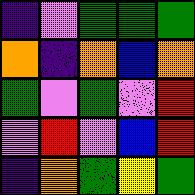[["indigo", "violet", "green", "green", "green"], ["orange", "indigo", "orange", "blue", "orange"], ["green", "violet", "green", "violet", "red"], ["violet", "red", "violet", "blue", "red"], ["indigo", "orange", "green", "yellow", "green"]]